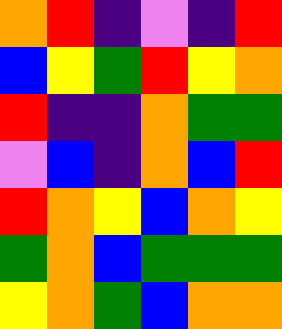[["orange", "red", "indigo", "violet", "indigo", "red"], ["blue", "yellow", "green", "red", "yellow", "orange"], ["red", "indigo", "indigo", "orange", "green", "green"], ["violet", "blue", "indigo", "orange", "blue", "red"], ["red", "orange", "yellow", "blue", "orange", "yellow"], ["green", "orange", "blue", "green", "green", "green"], ["yellow", "orange", "green", "blue", "orange", "orange"]]